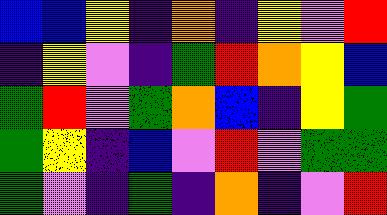[["blue", "blue", "yellow", "indigo", "orange", "indigo", "yellow", "violet", "red"], ["indigo", "yellow", "violet", "indigo", "green", "red", "orange", "yellow", "blue"], ["green", "red", "violet", "green", "orange", "blue", "indigo", "yellow", "green"], ["green", "yellow", "indigo", "blue", "violet", "red", "violet", "green", "green"], ["green", "violet", "indigo", "green", "indigo", "orange", "indigo", "violet", "red"]]